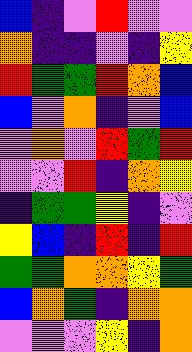[["blue", "indigo", "violet", "red", "violet", "violet"], ["orange", "indigo", "indigo", "violet", "indigo", "yellow"], ["red", "green", "green", "red", "orange", "blue"], ["blue", "violet", "orange", "indigo", "violet", "blue"], ["violet", "orange", "violet", "red", "green", "red"], ["violet", "violet", "red", "indigo", "orange", "yellow"], ["indigo", "green", "green", "yellow", "indigo", "violet"], ["yellow", "blue", "indigo", "red", "indigo", "red"], ["green", "green", "orange", "orange", "yellow", "green"], ["blue", "orange", "green", "indigo", "orange", "orange"], ["violet", "violet", "violet", "yellow", "indigo", "orange"]]